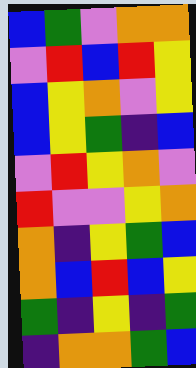[["blue", "green", "violet", "orange", "orange"], ["violet", "red", "blue", "red", "yellow"], ["blue", "yellow", "orange", "violet", "yellow"], ["blue", "yellow", "green", "indigo", "blue"], ["violet", "red", "yellow", "orange", "violet"], ["red", "violet", "violet", "yellow", "orange"], ["orange", "indigo", "yellow", "green", "blue"], ["orange", "blue", "red", "blue", "yellow"], ["green", "indigo", "yellow", "indigo", "green"], ["indigo", "orange", "orange", "green", "blue"]]